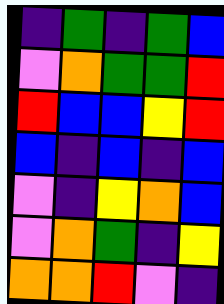[["indigo", "green", "indigo", "green", "blue"], ["violet", "orange", "green", "green", "red"], ["red", "blue", "blue", "yellow", "red"], ["blue", "indigo", "blue", "indigo", "blue"], ["violet", "indigo", "yellow", "orange", "blue"], ["violet", "orange", "green", "indigo", "yellow"], ["orange", "orange", "red", "violet", "indigo"]]